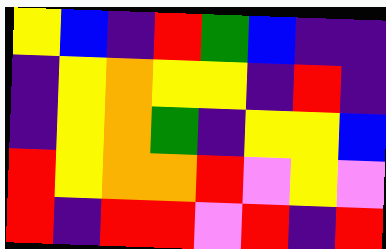[["yellow", "blue", "indigo", "red", "green", "blue", "indigo", "indigo"], ["indigo", "yellow", "orange", "yellow", "yellow", "indigo", "red", "indigo"], ["indigo", "yellow", "orange", "green", "indigo", "yellow", "yellow", "blue"], ["red", "yellow", "orange", "orange", "red", "violet", "yellow", "violet"], ["red", "indigo", "red", "red", "violet", "red", "indigo", "red"]]